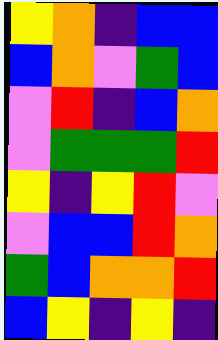[["yellow", "orange", "indigo", "blue", "blue"], ["blue", "orange", "violet", "green", "blue"], ["violet", "red", "indigo", "blue", "orange"], ["violet", "green", "green", "green", "red"], ["yellow", "indigo", "yellow", "red", "violet"], ["violet", "blue", "blue", "red", "orange"], ["green", "blue", "orange", "orange", "red"], ["blue", "yellow", "indigo", "yellow", "indigo"]]